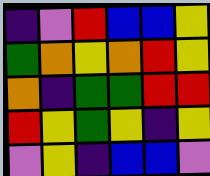[["indigo", "violet", "red", "blue", "blue", "yellow"], ["green", "orange", "yellow", "orange", "red", "yellow"], ["orange", "indigo", "green", "green", "red", "red"], ["red", "yellow", "green", "yellow", "indigo", "yellow"], ["violet", "yellow", "indigo", "blue", "blue", "violet"]]